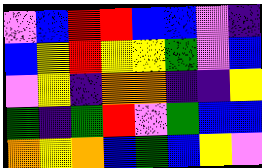[["violet", "blue", "red", "red", "blue", "blue", "violet", "indigo"], ["blue", "yellow", "red", "yellow", "yellow", "green", "violet", "blue"], ["violet", "yellow", "indigo", "orange", "orange", "indigo", "indigo", "yellow"], ["green", "indigo", "green", "red", "violet", "green", "blue", "blue"], ["orange", "yellow", "orange", "blue", "green", "blue", "yellow", "violet"]]